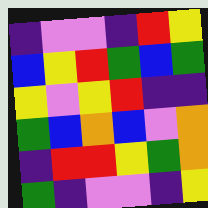[["indigo", "violet", "violet", "indigo", "red", "yellow"], ["blue", "yellow", "red", "green", "blue", "green"], ["yellow", "violet", "yellow", "red", "indigo", "indigo"], ["green", "blue", "orange", "blue", "violet", "orange"], ["indigo", "red", "red", "yellow", "green", "orange"], ["green", "indigo", "violet", "violet", "indigo", "yellow"]]